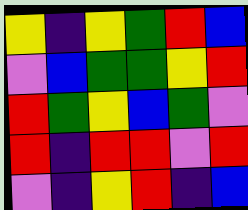[["yellow", "indigo", "yellow", "green", "red", "blue"], ["violet", "blue", "green", "green", "yellow", "red"], ["red", "green", "yellow", "blue", "green", "violet"], ["red", "indigo", "red", "red", "violet", "red"], ["violet", "indigo", "yellow", "red", "indigo", "blue"]]